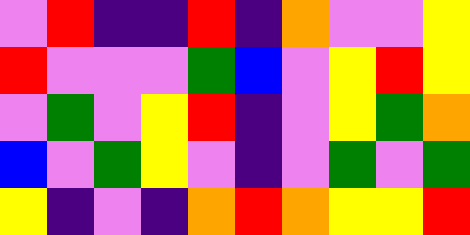[["violet", "red", "indigo", "indigo", "red", "indigo", "orange", "violet", "violet", "yellow"], ["red", "violet", "violet", "violet", "green", "blue", "violet", "yellow", "red", "yellow"], ["violet", "green", "violet", "yellow", "red", "indigo", "violet", "yellow", "green", "orange"], ["blue", "violet", "green", "yellow", "violet", "indigo", "violet", "green", "violet", "green"], ["yellow", "indigo", "violet", "indigo", "orange", "red", "orange", "yellow", "yellow", "red"]]